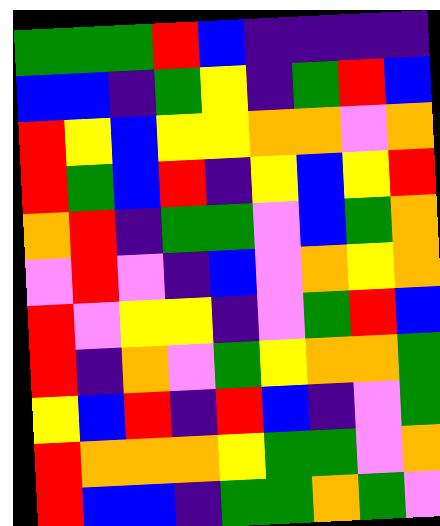[["green", "green", "green", "red", "blue", "indigo", "indigo", "indigo", "indigo"], ["blue", "blue", "indigo", "green", "yellow", "indigo", "green", "red", "blue"], ["red", "yellow", "blue", "yellow", "yellow", "orange", "orange", "violet", "orange"], ["red", "green", "blue", "red", "indigo", "yellow", "blue", "yellow", "red"], ["orange", "red", "indigo", "green", "green", "violet", "blue", "green", "orange"], ["violet", "red", "violet", "indigo", "blue", "violet", "orange", "yellow", "orange"], ["red", "violet", "yellow", "yellow", "indigo", "violet", "green", "red", "blue"], ["red", "indigo", "orange", "violet", "green", "yellow", "orange", "orange", "green"], ["yellow", "blue", "red", "indigo", "red", "blue", "indigo", "violet", "green"], ["red", "orange", "orange", "orange", "yellow", "green", "green", "violet", "orange"], ["red", "blue", "blue", "indigo", "green", "green", "orange", "green", "violet"]]